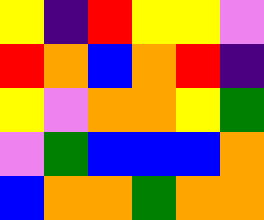[["yellow", "indigo", "red", "yellow", "yellow", "violet"], ["red", "orange", "blue", "orange", "red", "indigo"], ["yellow", "violet", "orange", "orange", "yellow", "green"], ["violet", "green", "blue", "blue", "blue", "orange"], ["blue", "orange", "orange", "green", "orange", "orange"]]